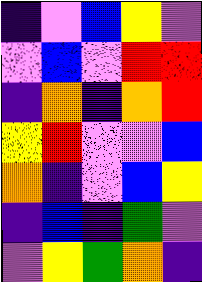[["indigo", "violet", "blue", "yellow", "violet"], ["violet", "blue", "violet", "red", "red"], ["indigo", "orange", "indigo", "orange", "red"], ["yellow", "red", "violet", "violet", "blue"], ["orange", "indigo", "violet", "blue", "yellow"], ["indigo", "blue", "indigo", "green", "violet"], ["violet", "yellow", "green", "orange", "indigo"]]